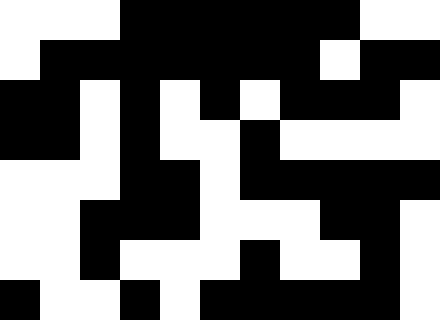[["white", "white", "white", "black", "black", "black", "black", "black", "black", "white", "white"], ["white", "black", "black", "black", "black", "black", "black", "black", "white", "black", "black"], ["black", "black", "white", "black", "white", "black", "white", "black", "black", "black", "white"], ["black", "black", "white", "black", "white", "white", "black", "white", "white", "white", "white"], ["white", "white", "white", "black", "black", "white", "black", "black", "black", "black", "black"], ["white", "white", "black", "black", "black", "white", "white", "white", "black", "black", "white"], ["white", "white", "black", "white", "white", "white", "black", "white", "white", "black", "white"], ["black", "white", "white", "black", "white", "black", "black", "black", "black", "black", "white"]]